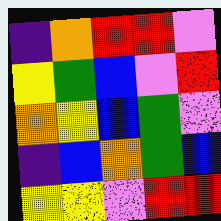[["indigo", "orange", "red", "red", "violet"], ["yellow", "green", "blue", "violet", "red"], ["orange", "yellow", "blue", "green", "violet"], ["indigo", "blue", "orange", "green", "blue"], ["yellow", "yellow", "violet", "red", "red"]]